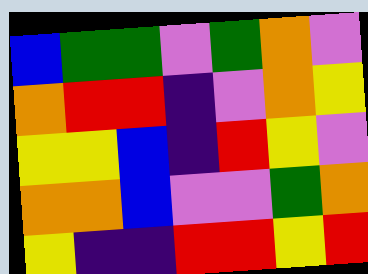[["blue", "green", "green", "violet", "green", "orange", "violet"], ["orange", "red", "red", "indigo", "violet", "orange", "yellow"], ["yellow", "yellow", "blue", "indigo", "red", "yellow", "violet"], ["orange", "orange", "blue", "violet", "violet", "green", "orange"], ["yellow", "indigo", "indigo", "red", "red", "yellow", "red"]]